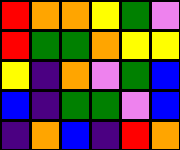[["red", "orange", "orange", "yellow", "green", "violet"], ["red", "green", "green", "orange", "yellow", "yellow"], ["yellow", "indigo", "orange", "violet", "green", "blue"], ["blue", "indigo", "green", "green", "violet", "blue"], ["indigo", "orange", "blue", "indigo", "red", "orange"]]